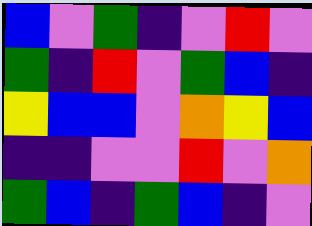[["blue", "violet", "green", "indigo", "violet", "red", "violet"], ["green", "indigo", "red", "violet", "green", "blue", "indigo"], ["yellow", "blue", "blue", "violet", "orange", "yellow", "blue"], ["indigo", "indigo", "violet", "violet", "red", "violet", "orange"], ["green", "blue", "indigo", "green", "blue", "indigo", "violet"]]